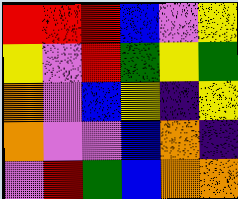[["red", "red", "red", "blue", "violet", "yellow"], ["yellow", "violet", "red", "green", "yellow", "green"], ["orange", "violet", "blue", "yellow", "indigo", "yellow"], ["orange", "violet", "violet", "blue", "orange", "indigo"], ["violet", "red", "green", "blue", "orange", "orange"]]